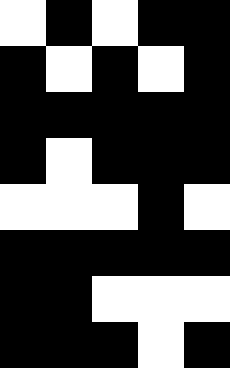[["white", "black", "white", "black", "black"], ["black", "white", "black", "white", "black"], ["black", "black", "black", "black", "black"], ["black", "white", "black", "black", "black"], ["white", "white", "white", "black", "white"], ["black", "black", "black", "black", "black"], ["black", "black", "white", "white", "white"], ["black", "black", "black", "white", "black"]]